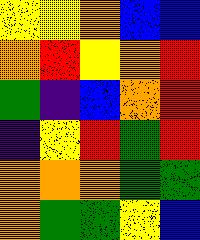[["yellow", "yellow", "orange", "blue", "blue"], ["orange", "red", "yellow", "orange", "red"], ["green", "indigo", "blue", "orange", "red"], ["indigo", "yellow", "red", "green", "red"], ["orange", "orange", "orange", "green", "green"], ["orange", "green", "green", "yellow", "blue"]]